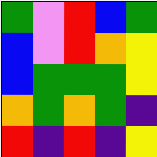[["green", "violet", "red", "blue", "green"], ["blue", "violet", "red", "orange", "yellow"], ["blue", "green", "green", "green", "yellow"], ["orange", "green", "orange", "green", "indigo"], ["red", "indigo", "red", "indigo", "yellow"]]